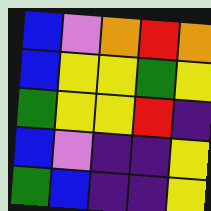[["blue", "violet", "orange", "red", "orange"], ["blue", "yellow", "yellow", "green", "yellow"], ["green", "yellow", "yellow", "red", "indigo"], ["blue", "violet", "indigo", "indigo", "yellow"], ["green", "blue", "indigo", "indigo", "yellow"]]